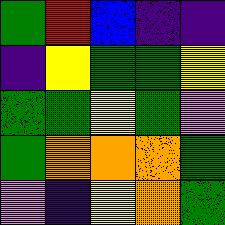[["green", "red", "blue", "indigo", "indigo"], ["indigo", "yellow", "green", "green", "yellow"], ["green", "green", "yellow", "green", "violet"], ["green", "orange", "orange", "orange", "green"], ["violet", "indigo", "yellow", "orange", "green"]]